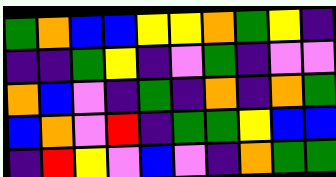[["green", "orange", "blue", "blue", "yellow", "yellow", "orange", "green", "yellow", "indigo"], ["indigo", "indigo", "green", "yellow", "indigo", "violet", "green", "indigo", "violet", "violet"], ["orange", "blue", "violet", "indigo", "green", "indigo", "orange", "indigo", "orange", "green"], ["blue", "orange", "violet", "red", "indigo", "green", "green", "yellow", "blue", "blue"], ["indigo", "red", "yellow", "violet", "blue", "violet", "indigo", "orange", "green", "green"]]